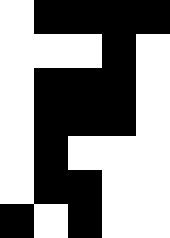[["white", "black", "black", "black", "black"], ["white", "white", "white", "black", "white"], ["white", "black", "black", "black", "white"], ["white", "black", "black", "black", "white"], ["white", "black", "white", "white", "white"], ["white", "black", "black", "white", "white"], ["black", "white", "black", "white", "white"]]